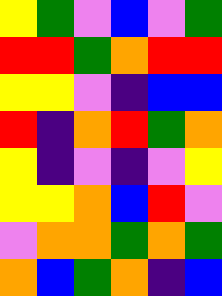[["yellow", "green", "violet", "blue", "violet", "green"], ["red", "red", "green", "orange", "red", "red"], ["yellow", "yellow", "violet", "indigo", "blue", "blue"], ["red", "indigo", "orange", "red", "green", "orange"], ["yellow", "indigo", "violet", "indigo", "violet", "yellow"], ["yellow", "yellow", "orange", "blue", "red", "violet"], ["violet", "orange", "orange", "green", "orange", "green"], ["orange", "blue", "green", "orange", "indigo", "blue"]]